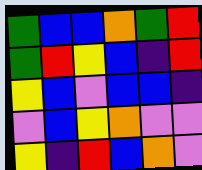[["green", "blue", "blue", "orange", "green", "red"], ["green", "red", "yellow", "blue", "indigo", "red"], ["yellow", "blue", "violet", "blue", "blue", "indigo"], ["violet", "blue", "yellow", "orange", "violet", "violet"], ["yellow", "indigo", "red", "blue", "orange", "violet"]]